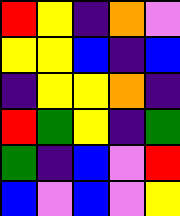[["red", "yellow", "indigo", "orange", "violet"], ["yellow", "yellow", "blue", "indigo", "blue"], ["indigo", "yellow", "yellow", "orange", "indigo"], ["red", "green", "yellow", "indigo", "green"], ["green", "indigo", "blue", "violet", "red"], ["blue", "violet", "blue", "violet", "yellow"]]